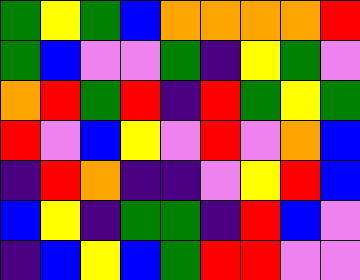[["green", "yellow", "green", "blue", "orange", "orange", "orange", "orange", "red"], ["green", "blue", "violet", "violet", "green", "indigo", "yellow", "green", "violet"], ["orange", "red", "green", "red", "indigo", "red", "green", "yellow", "green"], ["red", "violet", "blue", "yellow", "violet", "red", "violet", "orange", "blue"], ["indigo", "red", "orange", "indigo", "indigo", "violet", "yellow", "red", "blue"], ["blue", "yellow", "indigo", "green", "green", "indigo", "red", "blue", "violet"], ["indigo", "blue", "yellow", "blue", "green", "red", "red", "violet", "violet"]]